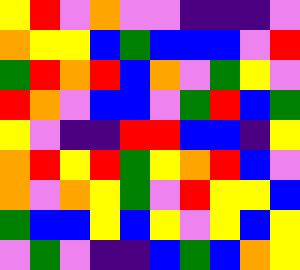[["yellow", "red", "violet", "orange", "violet", "violet", "indigo", "indigo", "indigo", "violet"], ["orange", "yellow", "yellow", "blue", "green", "blue", "blue", "blue", "violet", "red"], ["green", "red", "orange", "red", "blue", "orange", "violet", "green", "yellow", "violet"], ["red", "orange", "violet", "blue", "blue", "violet", "green", "red", "blue", "green"], ["yellow", "violet", "indigo", "indigo", "red", "red", "blue", "blue", "indigo", "yellow"], ["orange", "red", "yellow", "red", "green", "yellow", "orange", "red", "blue", "violet"], ["orange", "violet", "orange", "yellow", "green", "violet", "red", "yellow", "yellow", "blue"], ["green", "blue", "blue", "yellow", "blue", "yellow", "violet", "yellow", "blue", "yellow"], ["violet", "green", "violet", "indigo", "indigo", "blue", "green", "blue", "orange", "yellow"]]